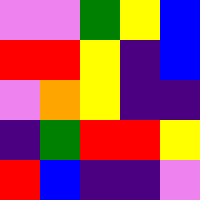[["violet", "violet", "green", "yellow", "blue"], ["red", "red", "yellow", "indigo", "blue"], ["violet", "orange", "yellow", "indigo", "indigo"], ["indigo", "green", "red", "red", "yellow"], ["red", "blue", "indigo", "indigo", "violet"]]